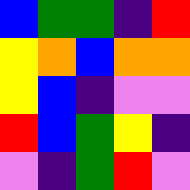[["blue", "green", "green", "indigo", "red"], ["yellow", "orange", "blue", "orange", "orange"], ["yellow", "blue", "indigo", "violet", "violet"], ["red", "blue", "green", "yellow", "indigo"], ["violet", "indigo", "green", "red", "violet"]]